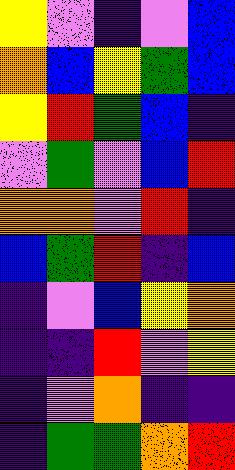[["yellow", "violet", "indigo", "violet", "blue"], ["orange", "blue", "yellow", "green", "blue"], ["yellow", "red", "green", "blue", "indigo"], ["violet", "green", "violet", "blue", "red"], ["orange", "orange", "violet", "red", "indigo"], ["blue", "green", "red", "indigo", "blue"], ["indigo", "violet", "blue", "yellow", "orange"], ["indigo", "indigo", "red", "violet", "yellow"], ["indigo", "violet", "orange", "indigo", "indigo"], ["indigo", "green", "green", "orange", "red"]]